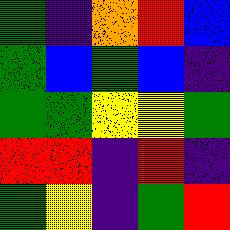[["green", "indigo", "orange", "red", "blue"], ["green", "blue", "green", "blue", "indigo"], ["green", "green", "yellow", "yellow", "green"], ["red", "red", "indigo", "red", "indigo"], ["green", "yellow", "indigo", "green", "red"]]